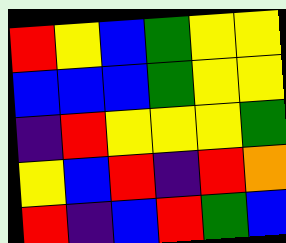[["red", "yellow", "blue", "green", "yellow", "yellow"], ["blue", "blue", "blue", "green", "yellow", "yellow"], ["indigo", "red", "yellow", "yellow", "yellow", "green"], ["yellow", "blue", "red", "indigo", "red", "orange"], ["red", "indigo", "blue", "red", "green", "blue"]]